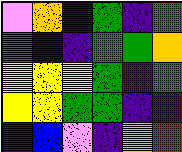[["violet", "orange", "blue", "green", "indigo", "green"], ["green", "blue", "indigo", "green", "green", "orange"], ["yellow", "yellow", "yellow", "green", "indigo", "green"], ["yellow", "yellow", "green", "green", "indigo", "indigo"], ["indigo", "blue", "violet", "indigo", "orange", "red"]]